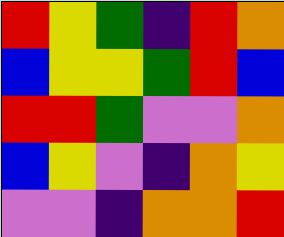[["red", "yellow", "green", "indigo", "red", "orange"], ["blue", "yellow", "yellow", "green", "red", "blue"], ["red", "red", "green", "violet", "violet", "orange"], ["blue", "yellow", "violet", "indigo", "orange", "yellow"], ["violet", "violet", "indigo", "orange", "orange", "red"]]